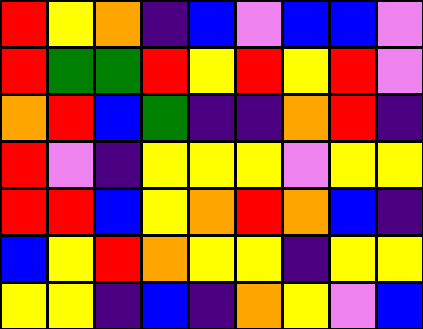[["red", "yellow", "orange", "indigo", "blue", "violet", "blue", "blue", "violet"], ["red", "green", "green", "red", "yellow", "red", "yellow", "red", "violet"], ["orange", "red", "blue", "green", "indigo", "indigo", "orange", "red", "indigo"], ["red", "violet", "indigo", "yellow", "yellow", "yellow", "violet", "yellow", "yellow"], ["red", "red", "blue", "yellow", "orange", "red", "orange", "blue", "indigo"], ["blue", "yellow", "red", "orange", "yellow", "yellow", "indigo", "yellow", "yellow"], ["yellow", "yellow", "indigo", "blue", "indigo", "orange", "yellow", "violet", "blue"]]